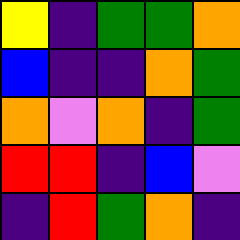[["yellow", "indigo", "green", "green", "orange"], ["blue", "indigo", "indigo", "orange", "green"], ["orange", "violet", "orange", "indigo", "green"], ["red", "red", "indigo", "blue", "violet"], ["indigo", "red", "green", "orange", "indigo"]]